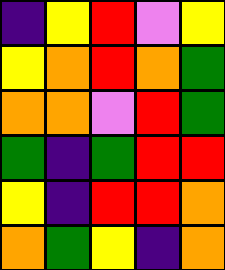[["indigo", "yellow", "red", "violet", "yellow"], ["yellow", "orange", "red", "orange", "green"], ["orange", "orange", "violet", "red", "green"], ["green", "indigo", "green", "red", "red"], ["yellow", "indigo", "red", "red", "orange"], ["orange", "green", "yellow", "indigo", "orange"]]